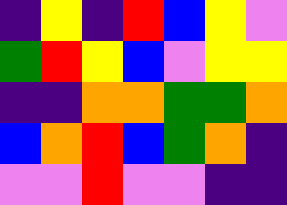[["indigo", "yellow", "indigo", "red", "blue", "yellow", "violet"], ["green", "red", "yellow", "blue", "violet", "yellow", "yellow"], ["indigo", "indigo", "orange", "orange", "green", "green", "orange"], ["blue", "orange", "red", "blue", "green", "orange", "indigo"], ["violet", "violet", "red", "violet", "violet", "indigo", "indigo"]]